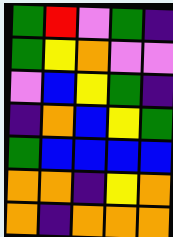[["green", "red", "violet", "green", "indigo"], ["green", "yellow", "orange", "violet", "violet"], ["violet", "blue", "yellow", "green", "indigo"], ["indigo", "orange", "blue", "yellow", "green"], ["green", "blue", "blue", "blue", "blue"], ["orange", "orange", "indigo", "yellow", "orange"], ["orange", "indigo", "orange", "orange", "orange"]]